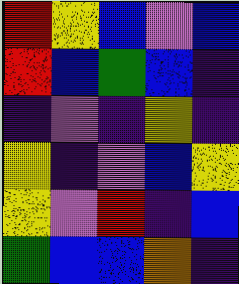[["red", "yellow", "blue", "violet", "blue"], ["red", "blue", "green", "blue", "indigo"], ["indigo", "violet", "indigo", "yellow", "indigo"], ["yellow", "indigo", "violet", "blue", "yellow"], ["yellow", "violet", "red", "indigo", "blue"], ["green", "blue", "blue", "orange", "indigo"]]